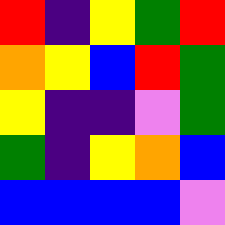[["red", "indigo", "yellow", "green", "red"], ["orange", "yellow", "blue", "red", "green"], ["yellow", "indigo", "indigo", "violet", "green"], ["green", "indigo", "yellow", "orange", "blue"], ["blue", "blue", "blue", "blue", "violet"]]